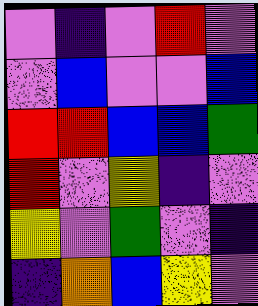[["violet", "indigo", "violet", "red", "violet"], ["violet", "blue", "violet", "violet", "blue"], ["red", "red", "blue", "blue", "green"], ["red", "violet", "yellow", "indigo", "violet"], ["yellow", "violet", "green", "violet", "indigo"], ["indigo", "orange", "blue", "yellow", "violet"]]